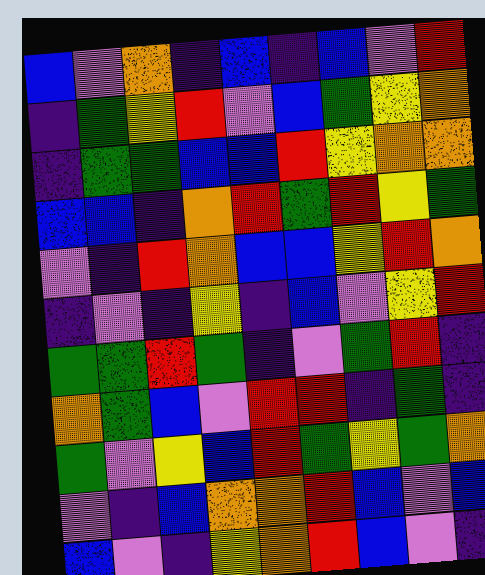[["blue", "violet", "orange", "indigo", "blue", "indigo", "blue", "violet", "red"], ["indigo", "green", "yellow", "red", "violet", "blue", "green", "yellow", "orange"], ["indigo", "green", "green", "blue", "blue", "red", "yellow", "orange", "orange"], ["blue", "blue", "indigo", "orange", "red", "green", "red", "yellow", "green"], ["violet", "indigo", "red", "orange", "blue", "blue", "yellow", "red", "orange"], ["indigo", "violet", "indigo", "yellow", "indigo", "blue", "violet", "yellow", "red"], ["green", "green", "red", "green", "indigo", "violet", "green", "red", "indigo"], ["orange", "green", "blue", "violet", "red", "red", "indigo", "green", "indigo"], ["green", "violet", "yellow", "blue", "red", "green", "yellow", "green", "orange"], ["violet", "indigo", "blue", "orange", "orange", "red", "blue", "violet", "blue"], ["blue", "violet", "indigo", "yellow", "orange", "red", "blue", "violet", "indigo"]]